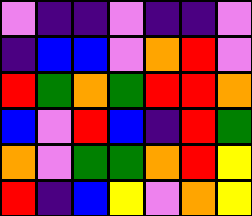[["violet", "indigo", "indigo", "violet", "indigo", "indigo", "violet"], ["indigo", "blue", "blue", "violet", "orange", "red", "violet"], ["red", "green", "orange", "green", "red", "red", "orange"], ["blue", "violet", "red", "blue", "indigo", "red", "green"], ["orange", "violet", "green", "green", "orange", "red", "yellow"], ["red", "indigo", "blue", "yellow", "violet", "orange", "yellow"]]